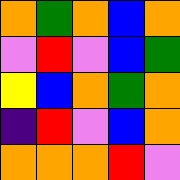[["orange", "green", "orange", "blue", "orange"], ["violet", "red", "violet", "blue", "green"], ["yellow", "blue", "orange", "green", "orange"], ["indigo", "red", "violet", "blue", "orange"], ["orange", "orange", "orange", "red", "violet"]]